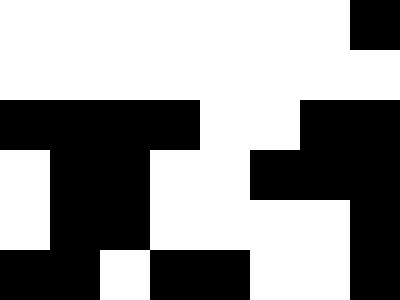[["white", "white", "white", "white", "white", "white", "white", "black"], ["white", "white", "white", "white", "white", "white", "white", "white"], ["black", "black", "black", "black", "white", "white", "black", "black"], ["white", "black", "black", "white", "white", "black", "black", "black"], ["white", "black", "black", "white", "white", "white", "white", "black"], ["black", "black", "white", "black", "black", "white", "white", "black"]]